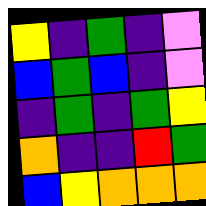[["yellow", "indigo", "green", "indigo", "violet"], ["blue", "green", "blue", "indigo", "violet"], ["indigo", "green", "indigo", "green", "yellow"], ["orange", "indigo", "indigo", "red", "green"], ["blue", "yellow", "orange", "orange", "orange"]]